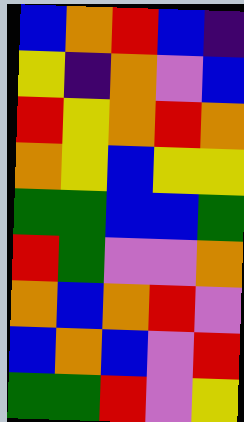[["blue", "orange", "red", "blue", "indigo"], ["yellow", "indigo", "orange", "violet", "blue"], ["red", "yellow", "orange", "red", "orange"], ["orange", "yellow", "blue", "yellow", "yellow"], ["green", "green", "blue", "blue", "green"], ["red", "green", "violet", "violet", "orange"], ["orange", "blue", "orange", "red", "violet"], ["blue", "orange", "blue", "violet", "red"], ["green", "green", "red", "violet", "yellow"]]